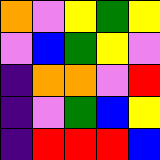[["orange", "violet", "yellow", "green", "yellow"], ["violet", "blue", "green", "yellow", "violet"], ["indigo", "orange", "orange", "violet", "red"], ["indigo", "violet", "green", "blue", "yellow"], ["indigo", "red", "red", "red", "blue"]]